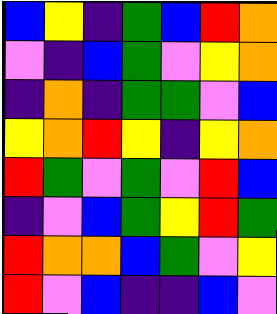[["blue", "yellow", "indigo", "green", "blue", "red", "orange"], ["violet", "indigo", "blue", "green", "violet", "yellow", "orange"], ["indigo", "orange", "indigo", "green", "green", "violet", "blue"], ["yellow", "orange", "red", "yellow", "indigo", "yellow", "orange"], ["red", "green", "violet", "green", "violet", "red", "blue"], ["indigo", "violet", "blue", "green", "yellow", "red", "green"], ["red", "orange", "orange", "blue", "green", "violet", "yellow"], ["red", "violet", "blue", "indigo", "indigo", "blue", "violet"]]